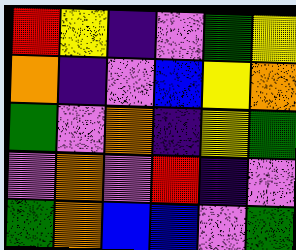[["red", "yellow", "indigo", "violet", "green", "yellow"], ["orange", "indigo", "violet", "blue", "yellow", "orange"], ["green", "violet", "orange", "indigo", "yellow", "green"], ["violet", "orange", "violet", "red", "indigo", "violet"], ["green", "orange", "blue", "blue", "violet", "green"]]